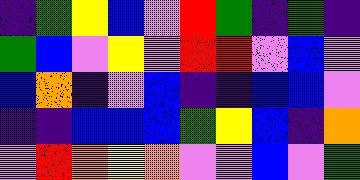[["indigo", "green", "yellow", "blue", "violet", "red", "green", "indigo", "green", "indigo"], ["green", "blue", "violet", "yellow", "violet", "red", "red", "violet", "blue", "violet"], ["blue", "orange", "indigo", "violet", "blue", "indigo", "indigo", "blue", "blue", "violet"], ["indigo", "indigo", "blue", "blue", "blue", "green", "yellow", "blue", "indigo", "orange"], ["violet", "red", "orange", "yellow", "orange", "violet", "violet", "blue", "violet", "green"]]